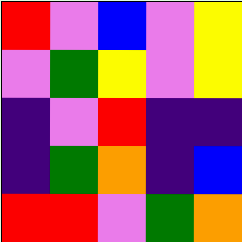[["red", "violet", "blue", "violet", "yellow"], ["violet", "green", "yellow", "violet", "yellow"], ["indigo", "violet", "red", "indigo", "indigo"], ["indigo", "green", "orange", "indigo", "blue"], ["red", "red", "violet", "green", "orange"]]